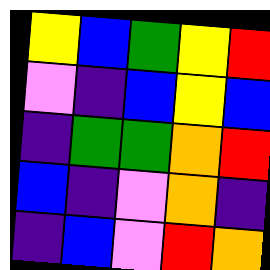[["yellow", "blue", "green", "yellow", "red"], ["violet", "indigo", "blue", "yellow", "blue"], ["indigo", "green", "green", "orange", "red"], ["blue", "indigo", "violet", "orange", "indigo"], ["indigo", "blue", "violet", "red", "orange"]]